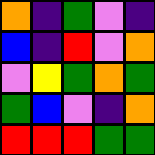[["orange", "indigo", "green", "violet", "indigo"], ["blue", "indigo", "red", "violet", "orange"], ["violet", "yellow", "green", "orange", "green"], ["green", "blue", "violet", "indigo", "orange"], ["red", "red", "red", "green", "green"]]